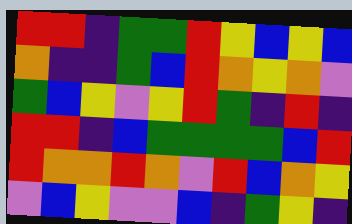[["red", "red", "indigo", "green", "green", "red", "yellow", "blue", "yellow", "blue"], ["orange", "indigo", "indigo", "green", "blue", "red", "orange", "yellow", "orange", "violet"], ["green", "blue", "yellow", "violet", "yellow", "red", "green", "indigo", "red", "indigo"], ["red", "red", "indigo", "blue", "green", "green", "green", "green", "blue", "red"], ["red", "orange", "orange", "red", "orange", "violet", "red", "blue", "orange", "yellow"], ["violet", "blue", "yellow", "violet", "violet", "blue", "indigo", "green", "yellow", "indigo"]]